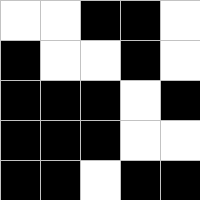[["white", "white", "black", "black", "white"], ["black", "white", "white", "black", "white"], ["black", "black", "black", "white", "black"], ["black", "black", "black", "white", "white"], ["black", "black", "white", "black", "black"]]